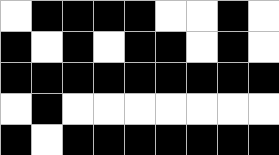[["white", "black", "black", "black", "black", "white", "white", "black", "white"], ["black", "white", "black", "white", "black", "black", "white", "black", "white"], ["black", "black", "black", "black", "black", "black", "black", "black", "black"], ["white", "black", "white", "white", "white", "white", "white", "white", "white"], ["black", "white", "black", "black", "black", "black", "black", "black", "black"]]